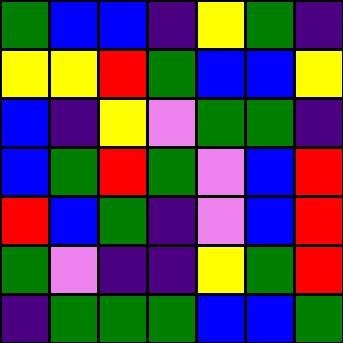[["green", "blue", "blue", "indigo", "yellow", "green", "indigo"], ["yellow", "yellow", "red", "green", "blue", "blue", "yellow"], ["blue", "indigo", "yellow", "violet", "green", "green", "indigo"], ["blue", "green", "red", "green", "violet", "blue", "red"], ["red", "blue", "green", "indigo", "violet", "blue", "red"], ["green", "violet", "indigo", "indigo", "yellow", "green", "red"], ["indigo", "green", "green", "green", "blue", "blue", "green"]]